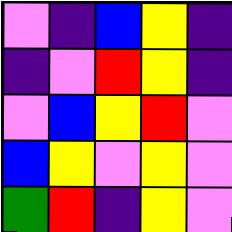[["violet", "indigo", "blue", "yellow", "indigo"], ["indigo", "violet", "red", "yellow", "indigo"], ["violet", "blue", "yellow", "red", "violet"], ["blue", "yellow", "violet", "yellow", "violet"], ["green", "red", "indigo", "yellow", "violet"]]